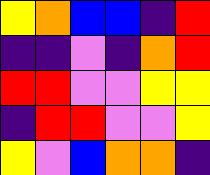[["yellow", "orange", "blue", "blue", "indigo", "red"], ["indigo", "indigo", "violet", "indigo", "orange", "red"], ["red", "red", "violet", "violet", "yellow", "yellow"], ["indigo", "red", "red", "violet", "violet", "yellow"], ["yellow", "violet", "blue", "orange", "orange", "indigo"]]